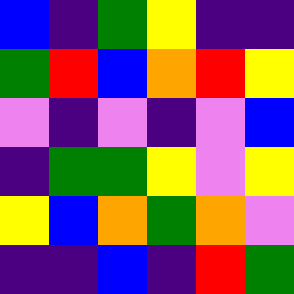[["blue", "indigo", "green", "yellow", "indigo", "indigo"], ["green", "red", "blue", "orange", "red", "yellow"], ["violet", "indigo", "violet", "indigo", "violet", "blue"], ["indigo", "green", "green", "yellow", "violet", "yellow"], ["yellow", "blue", "orange", "green", "orange", "violet"], ["indigo", "indigo", "blue", "indigo", "red", "green"]]